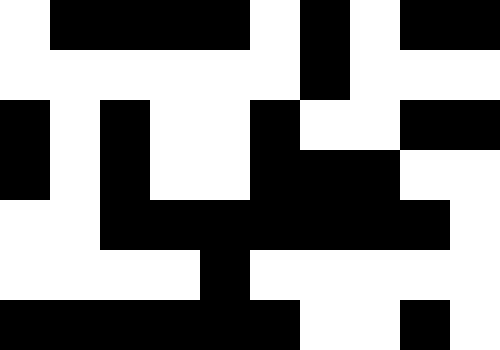[["white", "black", "black", "black", "black", "white", "black", "white", "black", "black"], ["white", "white", "white", "white", "white", "white", "black", "white", "white", "white"], ["black", "white", "black", "white", "white", "black", "white", "white", "black", "black"], ["black", "white", "black", "white", "white", "black", "black", "black", "white", "white"], ["white", "white", "black", "black", "black", "black", "black", "black", "black", "white"], ["white", "white", "white", "white", "black", "white", "white", "white", "white", "white"], ["black", "black", "black", "black", "black", "black", "white", "white", "black", "white"]]